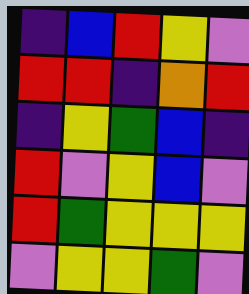[["indigo", "blue", "red", "yellow", "violet"], ["red", "red", "indigo", "orange", "red"], ["indigo", "yellow", "green", "blue", "indigo"], ["red", "violet", "yellow", "blue", "violet"], ["red", "green", "yellow", "yellow", "yellow"], ["violet", "yellow", "yellow", "green", "violet"]]